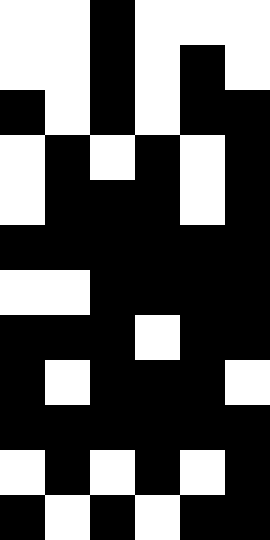[["white", "white", "black", "white", "white", "white"], ["white", "white", "black", "white", "black", "white"], ["black", "white", "black", "white", "black", "black"], ["white", "black", "white", "black", "white", "black"], ["white", "black", "black", "black", "white", "black"], ["black", "black", "black", "black", "black", "black"], ["white", "white", "black", "black", "black", "black"], ["black", "black", "black", "white", "black", "black"], ["black", "white", "black", "black", "black", "white"], ["black", "black", "black", "black", "black", "black"], ["white", "black", "white", "black", "white", "black"], ["black", "white", "black", "white", "black", "black"]]